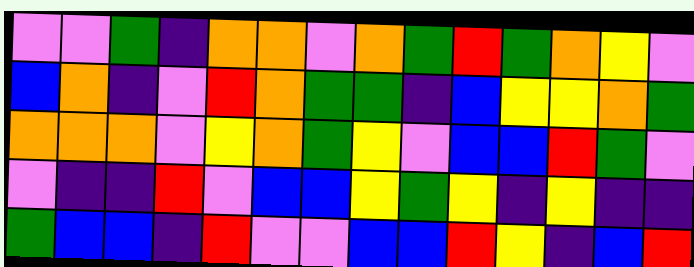[["violet", "violet", "green", "indigo", "orange", "orange", "violet", "orange", "green", "red", "green", "orange", "yellow", "violet"], ["blue", "orange", "indigo", "violet", "red", "orange", "green", "green", "indigo", "blue", "yellow", "yellow", "orange", "green"], ["orange", "orange", "orange", "violet", "yellow", "orange", "green", "yellow", "violet", "blue", "blue", "red", "green", "violet"], ["violet", "indigo", "indigo", "red", "violet", "blue", "blue", "yellow", "green", "yellow", "indigo", "yellow", "indigo", "indigo"], ["green", "blue", "blue", "indigo", "red", "violet", "violet", "blue", "blue", "red", "yellow", "indigo", "blue", "red"]]